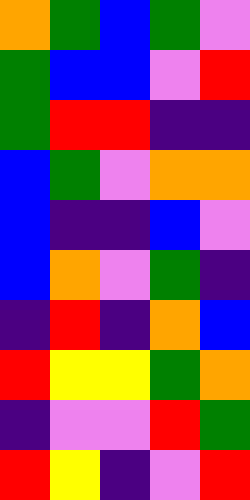[["orange", "green", "blue", "green", "violet"], ["green", "blue", "blue", "violet", "red"], ["green", "red", "red", "indigo", "indigo"], ["blue", "green", "violet", "orange", "orange"], ["blue", "indigo", "indigo", "blue", "violet"], ["blue", "orange", "violet", "green", "indigo"], ["indigo", "red", "indigo", "orange", "blue"], ["red", "yellow", "yellow", "green", "orange"], ["indigo", "violet", "violet", "red", "green"], ["red", "yellow", "indigo", "violet", "red"]]